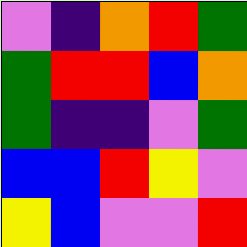[["violet", "indigo", "orange", "red", "green"], ["green", "red", "red", "blue", "orange"], ["green", "indigo", "indigo", "violet", "green"], ["blue", "blue", "red", "yellow", "violet"], ["yellow", "blue", "violet", "violet", "red"]]